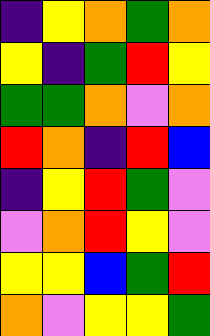[["indigo", "yellow", "orange", "green", "orange"], ["yellow", "indigo", "green", "red", "yellow"], ["green", "green", "orange", "violet", "orange"], ["red", "orange", "indigo", "red", "blue"], ["indigo", "yellow", "red", "green", "violet"], ["violet", "orange", "red", "yellow", "violet"], ["yellow", "yellow", "blue", "green", "red"], ["orange", "violet", "yellow", "yellow", "green"]]